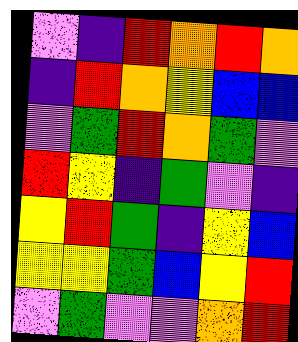[["violet", "indigo", "red", "orange", "red", "orange"], ["indigo", "red", "orange", "yellow", "blue", "blue"], ["violet", "green", "red", "orange", "green", "violet"], ["red", "yellow", "indigo", "green", "violet", "indigo"], ["yellow", "red", "green", "indigo", "yellow", "blue"], ["yellow", "yellow", "green", "blue", "yellow", "red"], ["violet", "green", "violet", "violet", "orange", "red"]]